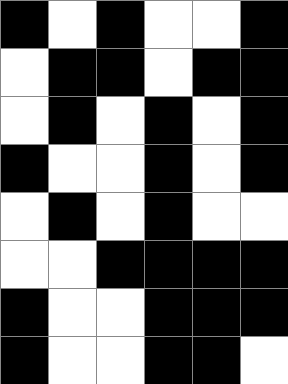[["black", "white", "black", "white", "white", "black"], ["white", "black", "black", "white", "black", "black"], ["white", "black", "white", "black", "white", "black"], ["black", "white", "white", "black", "white", "black"], ["white", "black", "white", "black", "white", "white"], ["white", "white", "black", "black", "black", "black"], ["black", "white", "white", "black", "black", "black"], ["black", "white", "white", "black", "black", "white"]]